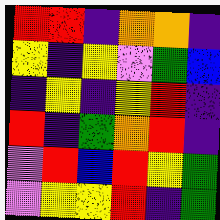[["red", "red", "indigo", "orange", "orange", "indigo"], ["yellow", "indigo", "yellow", "violet", "green", "blue"], ["indigo", "yellow", "indigo", "yellow", "red", "indigo"], ["red", "indigo", "green", "orange", "red", "indigo"], ["violet", "red", "blue", "red", "yellow", "green"], ["violet", "yellow", "yellow", "red", "indigo", "green"]]